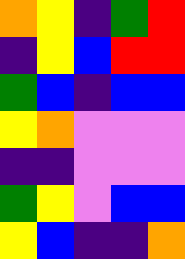[["orange", "yellow", "indigo", "green", "red"], ["indigo", "yellow", "blue", "red", "red"], ["green", "blue", "indigo", "blue", "blue"], ["yellow", "orange", "violet", "violet", "violet"], ["indigo", "indigo", "violet", "violet", "violet"], ["green", "yellow", "violet", "blue", "blue"], ["yellow", "blue", "indigo", "indigo", "orange"]]